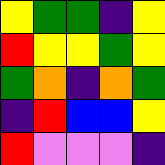[["yellow", "green", "green", "indigo", "yellow"], ["red", "yellow", "yellow", "green", "yellow"], ["green", "orange", "indigo", "orange", "green"], ["indigo", "red", "blue", "blue", "yellow"], ["red", "violet", "violet", "violet", "indigo"]]